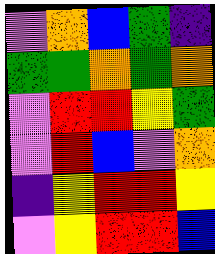[["violet", "orange", "blue", "green", "indigo"], ["green", "green", "orange", "green", "orange"], ["violet", "red", "red", "yellow", "green"], ["violet", "red", "blue", "violet", "orange"], ["indigo", "yellow", "red", "red", "yellow"], ["violet", "yellow", "red", "red", "blue"]]